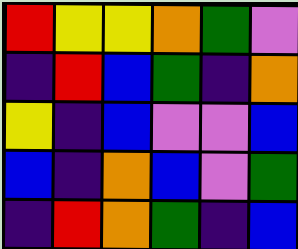[["red", "yellow", "yellow", "orange", "green", "violet"], ["indigo", "red", "blue", "green", "indigo", "orange"], ["yellow", "indigo", "blue", "violet", "violet", "blue"], ["blue", "indigo", "orange", "blue", "violet", "green"], ["indigo", "red", "orange", "green", "indigo", "blue"]]